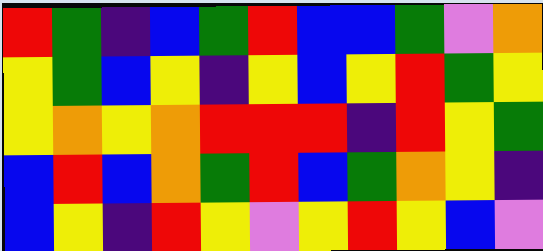[["red", "green", "indigo", "blue", "green", "red", "blue", "blue", "green", "violet", "orange"], ["yellow", "green", "blue", "yellow", "indigo", "yellow", "blue", "yellow", "red", "green", "yellow"], ["yellow", "orange", "yellow", "orange", "red", "red", "red", "indigo", "red", "yellow", "green"], ["blue", "red", "blue", "orange", "green", "red", "blue", "green", "orange", "yellow", "indigo"], ["blue", "yellow", "indigo", "red", "yellow", "violet", "yellow", "red", "yellow", "blue", "violet"]]